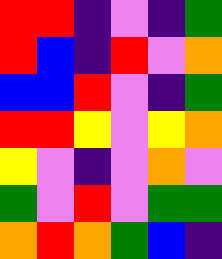[["red", "red", "indigo", "violet", "indigo", "green"], ["red", "blue", "indigo", "red", "violet", "orange"], ["blue", "blue", "red", "violet", "indigo", "green"], ["red", "red", "yellow", "violet", "yellow", "orange"], ["yellow", "violet", "indigo", "violet", "orange", "violet"], ["green", "violet", "red", "violet", "green", "green"], ["orange", "red", "orange", "green", "blue", "indigo"]]